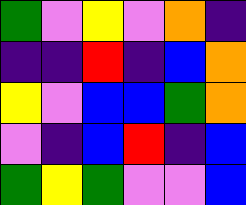[["green", "violet", "yellow", "violet", "orange", "indigo"], ["indigo", "indigo", "red", "indigo", "blue", "orange"], ["yellow", "violet", "blue", "blue", "green", "orange"], ["violet", "indigo", "blue", "red", "indigo", "blue"], ["green", "yellow", "green", "violet", "violet", "blue"]]